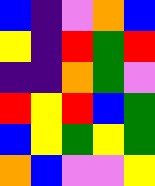[["blue", "indigo", "violet", "orange", "blue"], ["yellow", "indigo", "red", "green", "red"], ["indigo", "indigo", "orange", "green", "violet"], ["red", "yellow", "red", "blue", "green"], ["blue", "yellow", "green", "yellow", "green"], ["orange", "blue", "violet", "violet", "yellow"]]